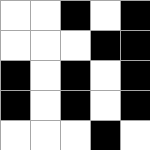[["white", "white", "black", "white", "black"], ["white", "white", "white", "black", "black"], ["black", "white", "black", "white", "black"], ["black", "white", "black", "white", "black"], ["white", "white", "white", "black", "white"]]